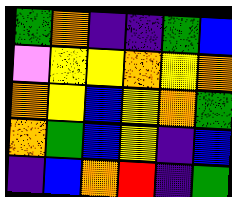[["green", "orange", "indigo", "indigo", "green", "blue"], ["violet", "yellow", "yellow", "orange", "yellow", "orange"], ["orange", "yellow", "blue", "yellow", "orange", "green"], ["orange", "green", "blue", "yellow", "indigo", "blue"], ["indigo", "blue", "orange", "red", "indigo", "green"]]